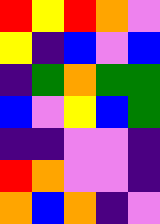[["red", "yellow", "red", "orange", "violet"], ["yellow", "indigo", "blue", "violet", "blue"], ["indigo", "green", "orange", "green", "green"], ["blue", "violet", "yellow", "blue", "green"], ["indigo", "indigo", "violet", "violet", "indigo"], ["red", "orange", "violet", "violet", "indigo"], ["orange", "blue", "orange", "indigo", "violet"]]